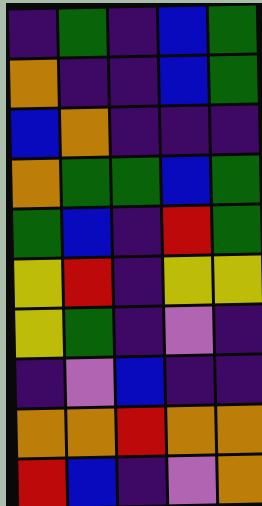[["indigo", "green", "indigo", "blue", "green"], ["orange", "indigo", "indigo", "blue", "green"], ["blue", "orange", "indigo", "indigo", "indigo"], ["orange", "green", "green", "blue", "green"], ["green", "blue", "indigo", "red", "green"], ["yellow", "red", "indigo", "yellow", "yellow"], ["yellow", "green", "indigo", "violet", "indigo"], ["indigo", "violet", "blue", "indigo", "indigo"], ["orange", "orange", "red", "orange", "orange"], ["red", "blue", "indigo", "violet", "orange"]]